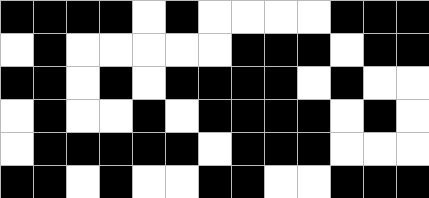[["black", "black", "black", "black", "white", "black", "white", "white", "white", "white", "black", "black", "black"], ["white", "black", "white", "white", "white", "white", "white", "black", "black", "black", "white", "black", "black"], ["black", "black", "white", "black", "white", "black", "black", "black", "black", "white", "black", "white", "white"], ["white", "black", "white", "white", "black", "white", "black", "black", "black", "black", "white", "black", "white"], ["white", "black", "black", "black", "black", "black", "white", "black", "black", "black", "white", "white", "white"], ["black", "black", "white", "black", "white", "white", "black", "black", "white", "white", "black", "black", "black"]]